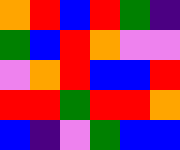[["orange", "red", "blue", "red", "green", "indigo"], ["green", "blue", "red", "orange", "violet", "violet"], ["violet", "orange", "red", "blue", "blue", "red"], ["red", "red", "green", "red", "red", "orange"], ["blue", "indigo", "violet", "green", "blue", "blue"]]